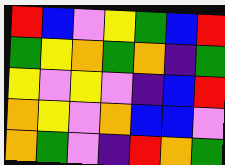[["red", "blue", "violet", "yellow", "green", "blue", "red"], ["green", "yellow", "orange", "green", "orange", "indigo", "green"], ["yellow", "violet", "yellow", "violet", "indigo", "blue", "red"], ["orange", "yellow", "violet", "orange", "blue", "blue", "violet"], ["orange", "green", "violet", "indigo", "red", "orange", "green"]]